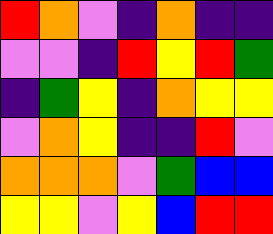[["red", "orange", "violet", "indigo", "orange", "indigo", "indigo"], ["violet", "violet", "indigo", "red", "yellow", "red", "green"], ["indigo", "green", "yellow", "indigo", "orange", "yellow", "yellow"], ["violet", "orange", "yellow", "indigo", "indigo", "red", "violet"], ["orange", "orange", "orange", "violet", "green", "blue", "blue"], ["yellow", "yellow", "violet", "yellow", "blue", "red", "red"]]